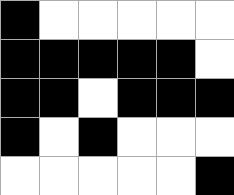[["black", "white", "white", "white", "white", "white"], ["black", "black", "black", "black", "black", "white"], ["black", "black", "white", "black", "black", "black"], ["black", "white", "black", "white", "white", "white"], ["white", "white", "white", "white", "white", "black"]]